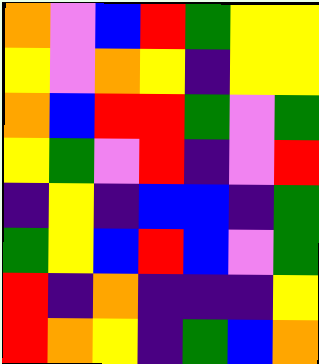[["orange", "violet", "blue", "red", "green", "yellow", "yellow"], ["yellow", "violet", "orange", "yellow", "indigo", "yellow", "yellow"], ["orange", "blue", "red", "red", "green", "violet", "green"], ["yellow", "green", "violet", "red", "indigo", "violet", "red"], ["indigo", "yellow", "indigo", "blue", "blue", "indigo", "green"], ["green", "yellow", "blue", "red", "blue", "violet", "green"], ["red", "indigo", "orange", "indigo", "indigo", "indigo", "yellow"], ["red", "orange", "yellow", "indigo", "green", "blue", "orange"]]